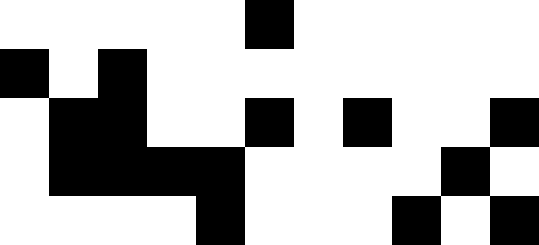[["white", "white", "white", "white", "white", "black", "white", "white", "white", "white", "white"], ["black", "white", "black", "white", "white", "white", "white", "white", "white", "white", "white"], ["white", "black", "black", "white", "white", "black", "white", "black", "white", "white", "black"], ["white", "black", "black", "black", "black", "white", "white", "white", "white", "black", "white"], ["white", "white", "white", "white", "black", "white", "white", "white", "black", "white", "black"]]